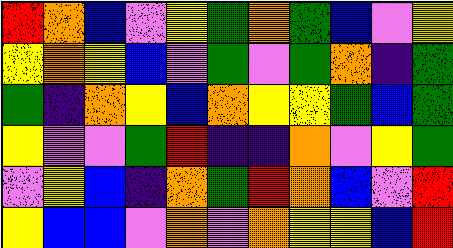[["red", "orange", "blue", "violet", "yellow", "green", "orange", "green", "blue", "violet", "yellow"], ["yellow", "orange", "yellow", "blue", "violet", "green", "violet", "green", "orange", "indigo", "green"], ["green", "indigo", "orange", "yellow", "blue", "orange", "yellow", "yellow", "green", "blue", "green"], ["yellow", "violet", "violet", "green", "red", "indigo", "indigo", "orange", "violet", "yellow", "green"], ["violet", "yellow", "blue", "indigo", "orange", "green", "red", "orange", "blue", "violet", "red"], ["yellow", "blue", "blue", "violet", "orange", "violet", "orange", "yellow", "yellow", "blue", "red"]]